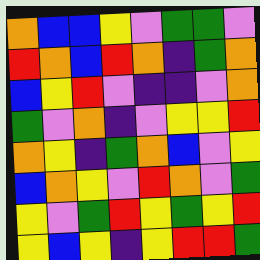[["orange", "blue", "blue", "yellow", "violet", "green", "green", "violet"], ["red", "orange", "blue", "red", "orange", "indigo", "green", "orange"], ["blue", "yellow", "red", "violet", "indigo", "indigo", "violet", "orange"], ["green", "violet", "orange", "indigo", "violet", "yellow", "yellow", "red"], ["orange", "yellow", "indigo", "green", "orange", "blue", "violet", "yellow"], ["blue", "orange", "yellow", "violet", "red", "orange", "violet", "green"], ["yellow", "violet", "green", "red", "yellow", "green", "yellow", "red"], ["yellow", "blue", "yellow", "indigo", "yellow", "red", "red", "green"]]